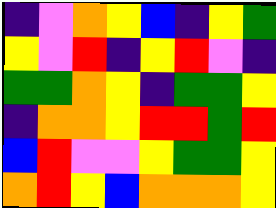[["indigo", "violet", "orange", "yellow", "blue", "indigo", "yellow", "green"], ["yellow", "violet", "red", "indigo", "yellow", "red", "violet", "indigo"], ["green", "green", "orange", "yellow", "indigo", "green", "green", "yellow"], ["indigo", "orange", "orange", "yellow", "red", "red", "green", "red"], ["blue", "red", "violet", "violet", "yellow", "green", "green", "yellow"], ["orange", "red", "yellow", "blue", "orange", "orange", "orange", "yellow"]]